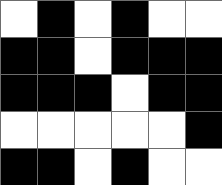[["white", "black", "white", "black", "white", "white"], ["black", "black", "white", "black", "black", "black"], ["black", "black", "black", "white", "black", "black"], ["white", "white", "white", "white", "white", "black"], ["black", "black", "white", "black", "white", "white"]]